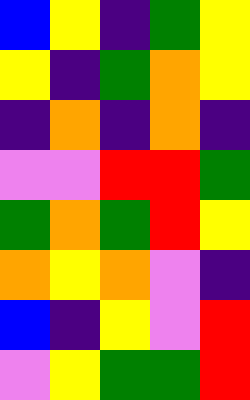[["blue", "yellow", "indigo", "green", "yellow"], ["yellow", "indigo", "green", "orange", "yellow"], ["indigo", "orange", "indigo", "orange", "indigo"], ["violet", "violet", "red", "red", "green"], ["green", "orange", "green", "red", "yellow"], ["orange", "yellow", "orange", "violet", "indigo"], ["blue", "indigo", "yellow", "violet", "red"], ["violet", "yellow", "green", "green", "red"]]